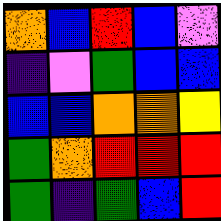[["orange", "blue", "red", "blue", "violet"], ["indigo", "violet", "green", "blue", "blue"], ["blue", "blue", "orange", "orange", "yellow"], ["green", "orange", "red", "red", "red"], ["green", "indigo", "green", "blue", "red"]]